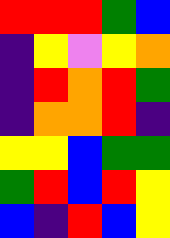[["red", "red", "red", "green", "blue"], ["indigo", "yellow", "violet", "yellow", "orange"], ["indigo", "red", "orange", "red", "green"], ["indigo", "orange", "orange", "red", "indigo"], ["yellow", "yellow", "blue", "green", "green"], ["green", "red", "blue", "red", "yellow"], ["blue", "indigo", "red", "blue", "yellow"]]